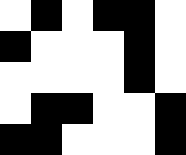[["white", "black", "white", "black", "black", "white"], ["black", "white", "white", "white", "black", "white"], ["white", "white", "white", "white", "black", "white"], ["white", "black", "black", "white", "white", "black"], ["black", "black", "white", "white", "white", "black"]]